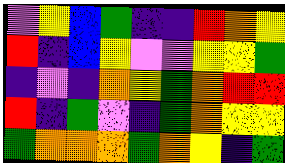[["violet", "yellow", "blue", "green", "indigo", "indigo", "red", "orange", "yellow"], ["red", "indigo", "blue", "yellow", "violet", "violet", "yellow", "yellow", "green"], ["indigo", "violet", "indigo", "orange", "yellow", "green", "orange", "red", "red"], ["red", "indigo", "green", "violet", "indigo", "green", "orange", "yellow", "yellow"], ["green", "orange", "orange", "orange", "green", "orange", "yellow", "indigo", "green"]]